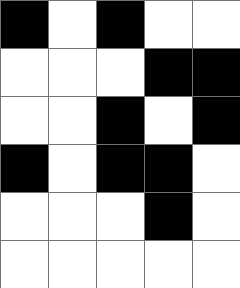[["black", "white", "black", "white", "white"], ["white", "white", "white", "black", "black"], ["white", "white", "black", "white", "black"], ["black", "white", "black", "black", "white"], ["white", "white", "white", "black", "white"], ["white", "white", "white", "white", "white"]]